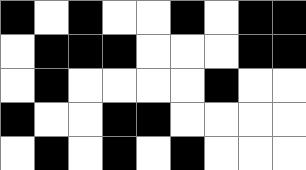[["black", "white", "black", "white", "white", "black", "white", "black", "black"], ["white", "black", "black", "black", "white", "white", "white", "black", "black"], ["white", "black", "white", "white", "white", "white", "black", "white", "white"], ["black", "white", "white", "black", "black", "white", "white", "white", "white"], ["white", "black", "white", "black", "white", "black", "white", "white", "white"]]